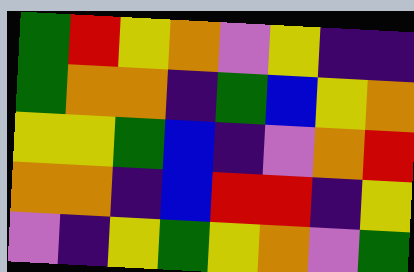[["green", "red", "yellow", "orange", "violet", "yellow", "indigo", "indigo"], ["green", "orange", "orange", "indigo", "green", "blue", "yellow", "orange"], ["yellow", "yellow", "green", "blue", "indigo", "violet", "orange", "red"], ["orange", "orange", "indigo", "blue", "red", "red", "indigo", "yellow"], ["violet", "indigo", "yellow", "green", "yellow", "orange", "violet", "green"]]